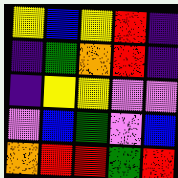[["yellow", "blue", "yellow", "red", "indigo"], ["indigo", "green", "orange", "red", "indigo"], ["indigo", "yellow", "yellow", "violet", "violet"], ["violet", "blue", "green", "violet", "blue"], ["orange", "red", "red", "green", "red"]]